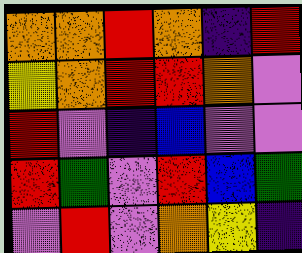[["orange", "orange", "red", "orange", "indigo", "red"], ["yellow", "orange", "red", "red", "orange", "violet"], ["red", "violet", "indigo", "blue", "violet", "violet"], ["red", "green", "violet", "red", "blue", "green"], ["violet", "red", "violet", "orange", "yellow", "indigo"]]